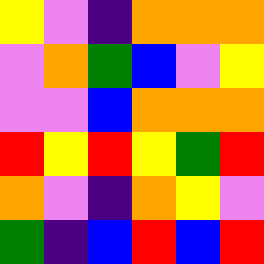[["yellow", "violet", "indigo", "orange", "orange", "orange"], ["violet", "orange", "green", "blue", "violet", "yellow"], ["violet", "violet", "blue", "orange", "orange", "orange"], ["red", "yellow", "red", "yellow", "green", "red"], ["orange", "violet", "indigo", "orange", "yellow", "violet"], ["green", "indigo", "blue", "red", "blue", "red"]]